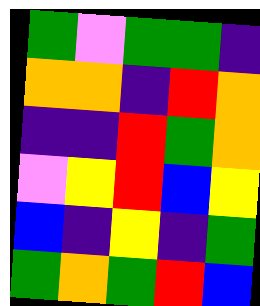[["green", "violet", "green", "green", "indigo"], ["orange", "orange", "indigo", "red", "orange"], ["indigo", "indigo", "red", "green", "orange"], ["violet", "yellow", "red", "blue", "yellow"], ["blue", "indigo", "yellow", "indigo", "green"], ["green", "orange", "green", "red", "blue"]]